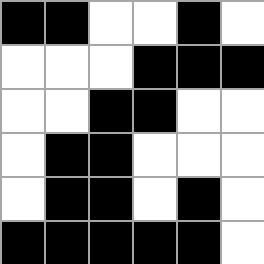[["black", "black", "white", "white", "black", "white"], ["white", "white", "white", "black", "black", "black"], ["white", "white", "black", "black", "white", "white"], ["white", "black", "black", "white", "white", "white"], ["white", "black", "black", "white", "black", "white"], ["black", "black", "black", "black", "black", "white"]]